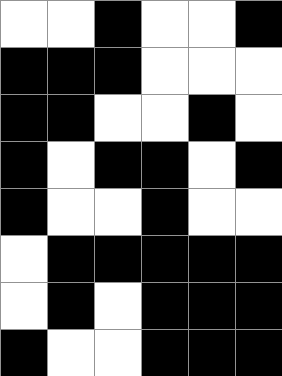[["white", "white", "black", "white", "white", "black"], ["black", "black", "black", "white", "white", "white"], ["black", "black", "white", "white", "black", "white"], ["black", "white", "black", "black", "white", "black"], ["black", "white", "white", "black", "white", "white"], ["white", "black", "black", "black", "black", "black"], ["white", "black", "white", "black", "black", "black"], ["black", "white", "white", "black", "black", "black"]]